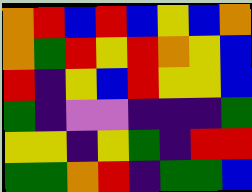[["orange", "red", "blue", "red", "blue", "yellow", "blue", "orange"], ["orange", "green", "red", "yellow", "red", "orange", "yellow", "blue"], ["red", "indigo", "yellow", "blue", "red", "yellow", "yellow", "blue"], ["green", "indigo", "violet", "violet", "indigo", "indigo", "indigo", "green"], ["yellow", "yellow", "indigo", "yellow", "green", "indigo", "red", "red"], ["green", "green", "orange", "red", "indigo", "green", "green", "blue"]]